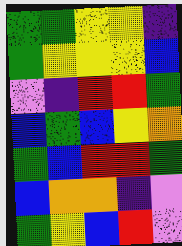[["green", "green", "yellow", "yellow", "indigo"], ["green", "yellow", "yellow", "yellow", "blue"], ["violet", "indigo", "red", "red", "green"], ["blue", "green", "blue", "yellow", "orange"], ["green", "blue", "red", "red", "green"], ["blue", "orange", "orange", "indigo", "violet"], ["green", "yellow", "blue", "red", "violet"]]